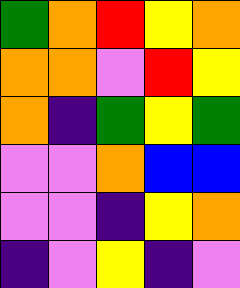[["green", "orange", "red", "yellow", "orange"], ["orange", "orange", "violet", "red", "yellow"], ["orange", "indigo", "green", "yellow", "green"], ["violet", "violet", "orange", "blue", "blue"], ["violet", "violet", "indigo", "yellow", "orange"], ["indigo", "violet", "yellow", "indigo", "violet"]]